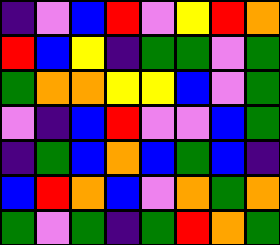[["indigo", "violet", "blue", "red", "violet", "yellow", "red", "orange"], ["red", "blue", "yellow", "indigo", "green", "green", "violet", "green"], ["green", "orange", "orange", "yellow", "yellow", "blue", "violet", "green"], ["violet", "indigo", "blue", "red", "violet", "violet", "blue", "green"], ["indigo", "green", "blue", "orange", "blue", "green", "blue", "indigo"], ["blue", "red", "orange", "blue", "violet", "orange", "green", "orange"], ["green", "violet", "green", "indigo", "green", "red", "orange", "green"]]